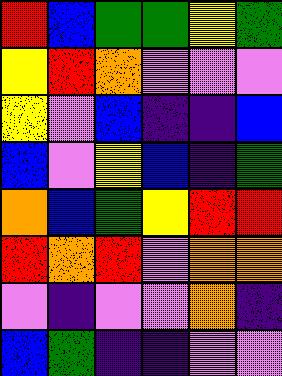[["red", "blue", "green", "green", "yellow", "green"], ["yellow", "red", "orange", "violet", "violet", "violet"], ["yellow", "violet", "blue", "indigo", "indigo", "blue"], ["blue", "violet", "yellow", "blue", "indigo", "green"], ["orange", "blue", "green", "yellow", "red", "red"], ["red", "orange", "red", "violet", "orange", "orange"], ["violet", "indigo", "violet", "violet", "orange", "indigo"], ["blue", "green", "indigo", "indigo", "violet", "violet"]]